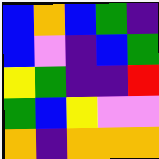[["blue", "orange", "blue", "green", "indigo"], ["blue", "violet", "indigo", "blue", "green"], ["yellow", "green", "indigo", "indigo", "red"], ["green", "blue", "yellow", "violet", "violet"], ["orange", "indigo", "orange", "orange", "orange"]]